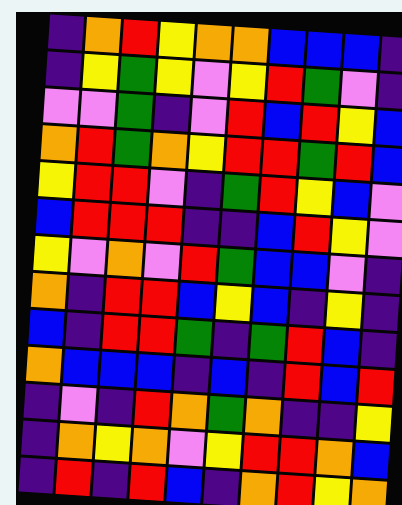[["indigo", "orange", "red", "yellow", "orange", "orange", "blue", "blue", "blue", "indigo"], ["indigo", "yellow", "green", "yellow", "violet", "yellow", "red", "green", "violet", "indigo"], ["violet", "violet", "green", "indigo", "violet", "red", "blue", "red", "yellow", "blue"], ["orange", "red", "green", "orange", "yellow", "red", "red", "green", "red", "blue"], ["yellow", "red", "red", "violet", "indigo", "green", "red", "yellow", "blue", "violet"], ["blue", "red", "red", "red", "indigo", "indigo", "blue", "red", "yellow", "violet"], ["yellow", "violet", "orange", "violet", "red", "green", "blue", "blue", "violet", "indigo"], ["orange", "indigo", "red", "red", "blue", "yellow", "blue", "indigo", "yellow", "indigo"], ["blue", "indigo", "red", "red", "green", "indigo", "green", "red", "blue", "indigo"], ["orange", "blue", "blue", "blue", "indigo", "blue", "indigo", "red", "blue", "red"], ["indigo", "violet", "indigo", "red", "orange", "green", "orange", "indigo", "indigo", "yellow"], ["indigo", "orange", "yellow", "orange", "violet", "yellow", "red", "red", "orange", "blue"], ["indigo", "red", "indigo", "red", "blue", "indigo", "orange", "red", "yellow", "orange"]]